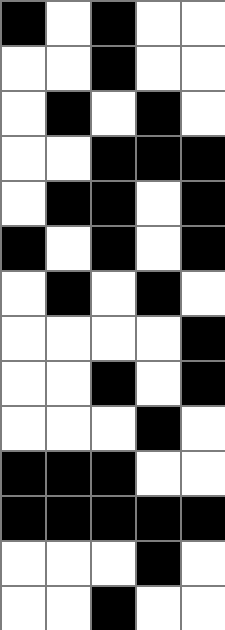[["black", "white", "black", "white", "white"], ["white", "white", "black", "white", "white"], ["white", "black", "white", "black", "white"], ["white", "white", "black", "black", "black"], ["white", "black", "black", "white", "black"], ["black", "white", "black", "white", "black"], ["white", "black", "white", "black", "white"], ["white", "white", "white", "white", "black"], ["white", "white", "black", "white", "black"], ["white", "white", "white", "black", "white"], ["black", "black", "black", "white", "white"], ["black", "black", "black", "black", "black"], ["white", "white", "white", "black", "white"], ["white", "white", "black", "white", "white"]]